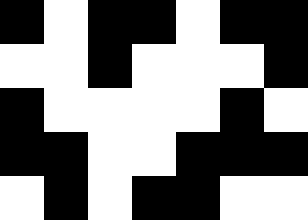[["black", "white", "black", "black", "white", "black", "black"], ["white", "white", "black", "white", "white", "white", "black"], ["black", "white", "white", "white", "white", "black", "white"], ["black", "black", "white", "white", "black", "black", "black"], ["white", "black", "white", "black", "black", "white", "white"]]